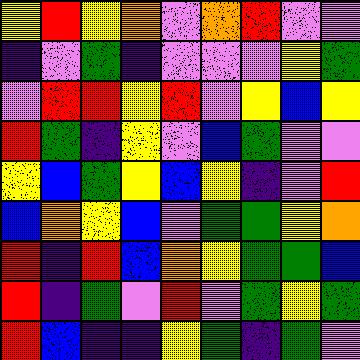[["yellow", "red", "yellow", "orange", "violet", "orange", "red", "violet", "violet"], ["indigo", "violet", "green", "indigo", "violet", "violet", "violet", "yellow", "green"], ["violet", "red", "red", "yellow", "red", "violet", "yellow", "blue", "yellow"], ["red", "green", "indigo", "yellow", "violet", "blue", "green", "violet", "violet"], ["yellow", "blue", "green", "yellow", "blue", "yellow", "indigo", "violet", "red"], ["blue", "orange", "yellow", "blue", "violet", "green", "green", "yellow", "orange"], ["red", "indigo", "red", "blue", "orange", "yellow", "green", "green", "blue"], ["red", "indigo", "green", "violet", "red", "violet", "green", "yellow", "green"], ["red", "blue", "indigo", "indigo", "yellow", "green", "indigo", "green", "violet"]]